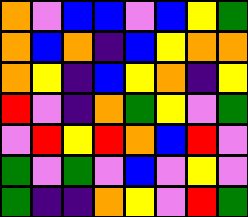[["orange", "violet", "blue", "blue", "violet", "blue", "yellow", "green"], ["orange", "blue", "orange", "indigo", "blue", "yellow", "orange", "orange"], ["orange", "yellow", "indigo", "blue", "yellow", "orange", "indigo", "yellow"], ["red", "violet", "indigo", "orange", "green", "yellow", "violet", "green"], ["violet", "red", "yellow", "red", "orange", "blue", "red", "violet"], ["green", "violet", "green", "violet", "blue", "violet", "yellow", "violet"], ["green", "indigo", "indigo", "orange", "yellow", "violet", "red", "green"]]